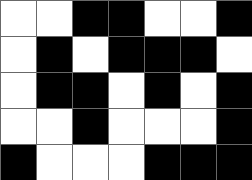[["white", "white", "black", "black", "white", "white", "black"], ["white", "black", "white", "black", "black", "black", "white"], ["white", "black", "black", "white", "black", "white", "black"], ["white", "white", "black", "white", "white", "white", "black"], ["black", "white", "white", "white", "black", "black", "black"]]